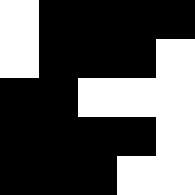[["white", "black", "black", "black", "black"], ["white", "black", "black", "black", "white"], ["black", "black", "white", "white", "white"], ["black", "black", "black", "black", "white"], ["black", "black", "black", "white", "white"]]